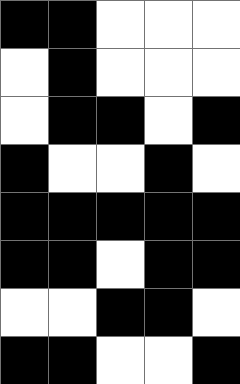[["black", "black", "white", "white", "white"], ["white", "black", "white", "white", "white"], ["white", "black", "black", "white", "black"], ["black", "white", "white", "black", "white"], ["black", "black", "black", "black", "black"], ["black", "black", "white", "black", "black"], ["white", "white", "black", "black", "white"], ["black", "black", "white", "white", "black"]]